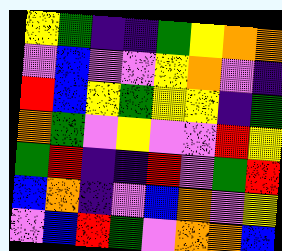[["yellow", "green", "indigo", "indigo", "green", "yellow", "orange", "orange"], ["violet", "blue", "violet", "violet", "yellow", "orange", "violet", "indigo"], ["red", "blue", "yellow", "green", "yellow", "yellow", "indigo", "green"], ["orange", "green", "violet", "yellow", "violet", "violet", "red", "yellow"], ["green", "red", "indigo", "indigo", "red", "violet", "green", "red"], ["blue", "orange", "indigo", "violet", "blue", "orange", "violet", "yellow"], ["violet", "blue", "red", "green", "violet", "orange", "orange", "blue"]]